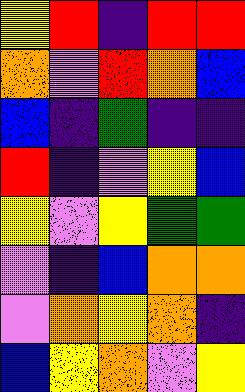[["yellow", "red", "indigo", "red", "red"], ["orange", "violet", "red", "orange", "blue"], ["blue", "indigo", "green", "indigo", "indigo"], ["red", "indigo", "violet", "yellow", "blue"], ["yellow", "violet", "yellow", "green", "green"], ["violet", "indigo", "blue", "orange", "orange"], ["violet", "orange", "yellow", "orange", "indigo"], ["blue", "yellow", "orange", "violet", "yellow"]]